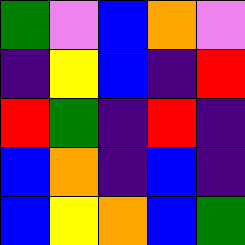[["green", "violet", "blue", "orange", "violet"], ["indigo", "yellow", "blue", "indigo", "red"], ["red", "green", "indigo", "red", "indigo"], ["blue", "orange", "indigo", "blue", "indigo"], ["blue", "yellow", "orange", "blue", "green"]]